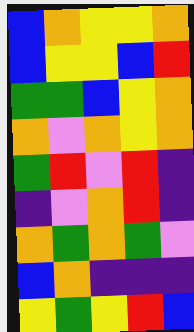[["blue", "orange", "yellow", "yellow", "orange"], ["blue", "yellow", "yellow", "blue", "red"], ["green", "green", "blue", "yellow", "orange"], ["orange", "violet", "orange", "yellow", "orange"], ["green", "red", "violet", "red", "indigo"], ["indigo", "violet", "orange", "red", "indigo"], ["orange", "green", "orange", "green", "violet"], ["blue", "orange", "indigo", "indigo", "indigo"], ["yellow", "green", "yellow", "red", "blue"]]